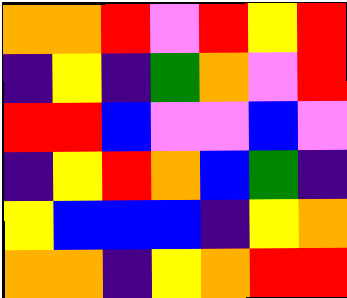[["orange", "orange", "red", "violet", "red", "yellow", "red"], ["indigo", "yellow", "indigo", "green", "orange", "violet", "red"], ["red", "red", "blue", "violet", "violet", "blue", "violet"], ["indigo", "yellow", "red", "orange", "blue", "green", "indigo"], ["yellow", "blue", "blue", "blue", "indigo", "yellow", "orange"], ["orange", "orange", "indigo", "yellow", "orange", "red", "red"]]